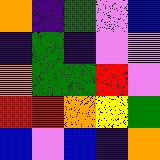[["orange", "indigo", "green", "violet", "blue"], ["indigo", "green", "indigo", "violet", "violet"], ["orange", "green", "green", "red", "violet"], ["red", "red", "orange", "yellow", "green"], ["blue", "violet", "blue", "indigo", "orange"]]